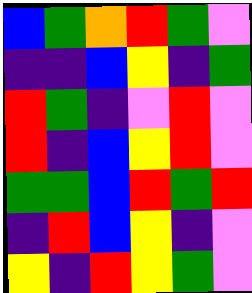[["blue", "green", "orange", "red", "green", "violet"], ["indigo", "indigo", "blue", "yellow", "indigo", "green"], ["red", "green", "indigo", "violet", "red", "violet"], ["red", "indigo", "blue", "yellow", "red", "violet"], ["green", "green", "blue", "red", "green", "red"], ["indigo", "red", "blue", "yellow", "indigo", "violet"], ["yellow", "indigo", "red", "yellow", "green", "violet"]]